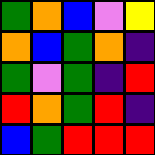[["green", "orange", "blue", "violet", "yellow"], ["orange", "blue", "green", "orange", "indigo"], ["green", "violet", "green", "indigo", "red"], ["red", "orange", "green", "red", "indigo"], ["blue", "green", "red", "red", "red"]]